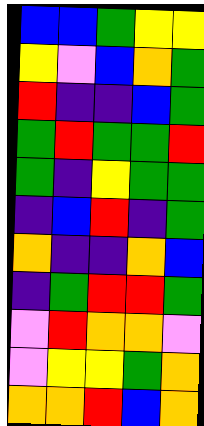[["blue", "blue", "green", "yellow", "yellow"], ["yellow", "violet", "blue", "orange", "green"], ["red", "indigo", "indigo", "blue", "green"], ["green", "red", "green", "green", "red"], ["green", "indigo", "yellow", "green", "green"], ["indigo", "blue", "red", "indigo", "green"], ["orange", "indigo", "indigo", "orange", "blue"], ["indigo", "green", "red", "red", "green"], ["violet", "red", "orange", "orange", "violet"], ["violet", "yellow", "yellow", "green", "orange"], ["orange", "orange", "red", "blue", "orange"]]